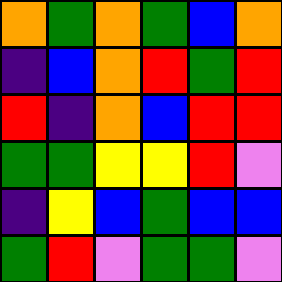[["orange", "green", "orange", "green", "blue", "orange"], ["indigo", "blue", "orange", "red", "green", "red"], ["red", "indigo", "orange", "blue", "red", "red"], ["green", "green", "yellow", "yellow", "red", "violet"], ["indigo", "yellow", "blue", "green", "blue", "blue"], ["green", "red", "violet", "green", "green", "violet"]]